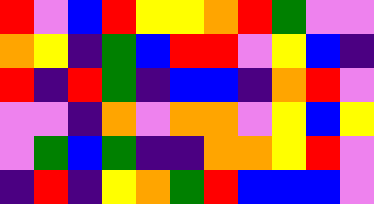[["red", "violet", "blue", "red", "yellow", "yellow", "orange", "red", "green", "violet", "violet"], ["orange", "yellow", "indigo", "green", "blue", "red", "red", "violet", "yellow", "blue", "indigo"], ["red", "indigo", "red", "green", "indigo", "blue", "blue", "indigo", "orange", "red", "violet"], ["violet", "violet", "indigo", "orange", "violet", "orange", "orange", "violet", "yellow", "blue", "yellow"], ["violet", "green", "blue", "green", "indigo", "indigo", "orange", "orange", "yellow", "red", "violet"], ["indigo", "red", "indigo", "yellow", "orange", "green", "red", "blue", "blue", "blue", "violet"]]